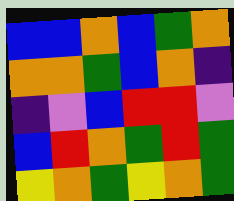[["blue", "blue", "orange", "blue", "green", "orange"], ["orange", "orange", "green", "blue", "orange", "indigo"], ["indigo", "violet", "blue", "red", "red", "violet"], ["blue", "red", "orange", "green", "red", "green"], ["yellow", "orange", "green", "yellow", "orange", "green"]]